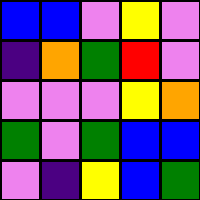[["blue", "blue", "violet", "yellow", "violet"], ["indigo", "orange", "green", "red", "violet"], ["violet", "violet", "violet", "yellow", "orange"], ["green", "violet", "green", "blue", "blue"], ["violet", "indigo", "yellow", "blue", "green"]]